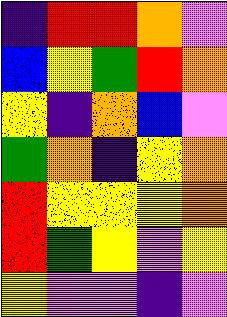[["indigo", "red", "red", "orange", "violet"], ["blue", "yellow", "green", "red", "orange"], ["yellow", "indigo", "orange", "blue", "violet"], ["green", "orange", "indigo", "yellow", "orange"], ["red", "yellow", "yellow", "yellow", "orange"], ["red", "green", "yellow", "violet", "yellow"], ["yellow", "violet", "violet", "indigo", "violet"]]